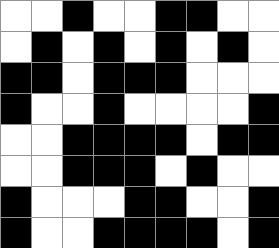[["white", "white", "black", "white", "white", "black", "black", "white", "white"], ["white", "black", "white", "black", "white", "black", "white", "black", "white"], ["black", "black", "white", "black", "black", "black", "white", "white", "white"], ["black", "white", "white", "black", "white", "white", "white", "white", "black"], ["white", "white", "black", "black", "black", "black", "white", "black", "black"], ["white", "white", "black", "black", "black", "white", "black", "white", "white"], ["black", "white", "white", "white", "black", "black", "white", "white", "black"], ["black", "white", "white", "black", "black", "black", "black", "white", "black"]]